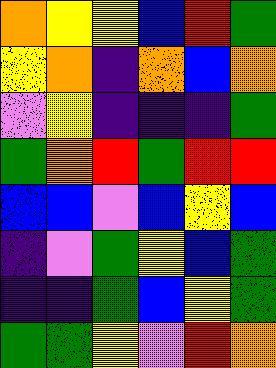[["orange", "yellow", "yellow", "blue", "red", "green"], ["yellow", "orange", "indigo", "orange", "blue", "orange"], ["violet", "yellow", "indigo", "indigo", "indigo", "green"], ["green", "orange", "red", "green", "red", "red"], ["blue", "blue", "violet", "blue", "yellow", "blue"], ["indigo", "violet", "green", "yellow", "blue", "green"], ["indigo", "indigo", "green", "blue", "yellow", "green"], ["green", "green", "yellow", "violet", "red", "orange"]]